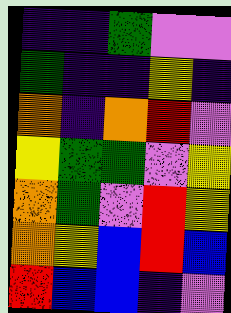[["indigo", "indigo", "green", "violet", "violet"], ["green", "indigo", "indigo", "yellow", "indigo"], ["orange", "indigo", "orange", "red", "violet"], ["yellow", "green", "green", "violet", "yellow"], ["orange", "green", "violet", "red", "yellow"], ["orange", "yellow", "blue", "red", "blue"], ["red", "blue", "blue", "indigo", "violet"]]